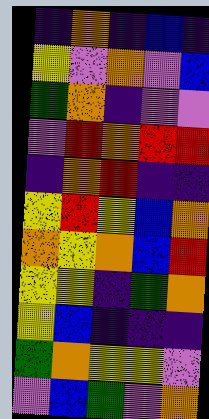[["indigo", "orange", "indigo", "blue", "indigo"], ["yellow", "violet", "orange", "violet", "blue"], ["green", "orange", "indigo", "violet", "violet"], ["violet", "red", "orange", "red", "red"], ["indigo", "orange", "red", "indigo", "indigo"], ["yellow", "red", "yellow", "blue", "orange"], ["orange", "yellow", "orange", "blue", "red"], ["yellow", "yellow", "indigo", "green", "orange"], ["yellow", "blue", "indigo", "indigo", "indigo"], ["green", "orange", "yellow", "yellow", "violet"], ["violet", "blue", "green", "violet", "orange"]]